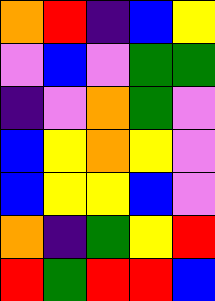[["orange", "red", "indigo", "blue", "yellow"], ["violet", "blue", "violet", "green", "green"], ["indigo", "violet", "orange", "green", "violet"], ["blue", "yellow", "orange", "yellow", "violet"], ["blue", "yellow", "yellow", "blue", "violet"], ["orange", "indigo", "green", "yellow", "red"], ["red", "green", "red", "red", "blue"]]